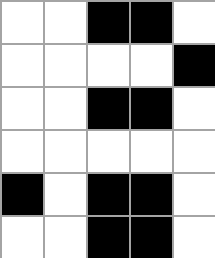[["white", "white", "black", "black", "white"], ["white", "white", "white", "white", "black"], ["white", "white", "black", "black", "white"], ["white", "white", "white", "white", "white"], ["black", "white", "black", "black", "white"], ["white", "white", "black", "black", "white"]]